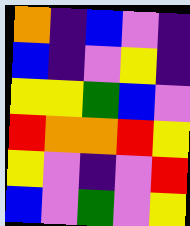[["orange", "indigo", "blue", "violet", "indigo"], ["blue", "indigo", "violet", "yellow", "indigo"], ["yellow", "yellow", "green", "blue", "violet"], ["red", "orange", "orange", "red", "yellow"], ["yellow", "violet", "indigo", "violet", "red"], ["blue", "violet", "green", "violet", "yellow"]]